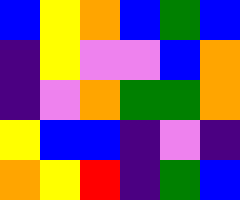[["blue", "yellow", "orange", "blue", "green", "blue"], ["indigo", "yellow", "violet", "violet", "blue", "orange"], ["indigo", "violet", "orange", "green", "green", "orange"], ["yellow", "blue", "blue", "indigo", "violet", "indigo"], ["orange", "yellow", "red", "indigo", "green", "blue"]]